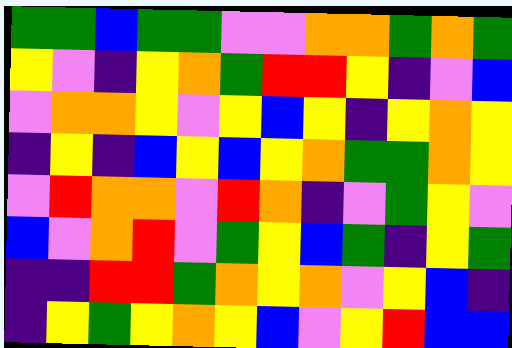[["green", "green", "blue", "green", "green", "violet", "violet", "orange", "orange", "green", "orange", "green"], ["yellow", "violet", "indigo", "yellow", "orange", "green", "red", "red", "yellow", "indigo", "violet", "blue"], ["violet", "orange", "orange", "yellow", "violet", "yellow", "blue", "yellow", "indigo", "yellow", "orange", "yellow"], ["indigo", "yellow", "indigo", "blue", "yellow", "blue", "yellow", "orange", "green", "green", "orange", "yellow"], ["violet", "red", "orange", "orange", "violet", "red", "orange", "indigo", "violet", "green", "yellow", "violet"], ["blue", "violet", "orange", "red", "violet", "green", "yellow", "blue", "green", "indigo", "yellow", "green"], ["indigo", "indigo", "red", "red", "green", "orange", "yellow", "orange", "violet", "yellow", "blue", "indigo"], ["indigo", "yellow", "green", "yellow", "orange", "yellow", "blue", "violet", "yellow", "red", "blue", "blue"]]